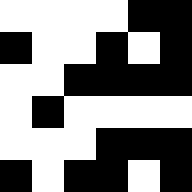[["white", "white", "white", "white", "black", "black"], ["black", "white", "white", "black", "white", "black"], ["white", "white", "black", "black", "black", "black"], ["white", "black", "white", "white", "white", "white"], ["white", "white", "white", "black", "black", "black"], ["black", "white", "black", "black", "white", "black"]]